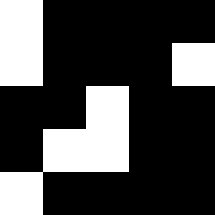[["white", "black", "black", "black", "black"], ["white", "black", "black", "black", "white"], ["black", "black", "white", "black", "black"], ["black", "white", "white", "black", "black"], ["white", "black", "black", "black", "black"]]